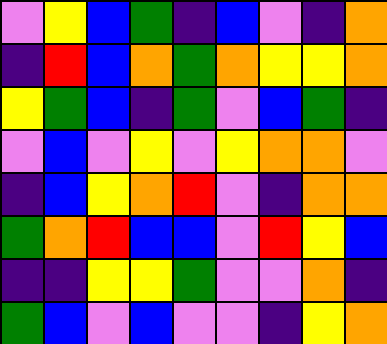[["violet", "yellow", "blue", "green", "indigo", "blue", "violet", "indigo", "orange"], ["indigo", "red", "blue", "orange", "green", "orange", "yellow", "yellow", "orange"], ["yellow", "green", "blue", "indigo", "green", "violet", "blue", "green", "indigo"], ["violet", "blue", "violet", "yellow", "violet", "yellow", "orange", "orange", "violet"], ["indigo", "blue", "yellow", "orange", "red", "violet", "indigo", "orange", "orange"], ["green", "orange", "red", "blue", "blue", "violet", "red", "yellow", "blue"], ["indigo", "indigo", "yellow", "yellow", "green", "violet", "violet", "orange", "indigo"], ["green", "blue", "violet", "blue", "violet", "violet", "indigo", "yellow", "orange"]]